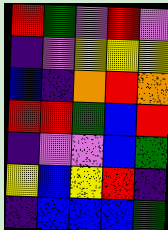[["red", "green", "violet", "red", "violet"], ["indigo", "violet", "yellow", "yellow", "yellow"], ["blue", "indigo", "orange", "red", "orange"], ["red", "red", "green", "blue", "red"], ["indigo", "violet", "violet", "blue", "green"], ["yellow", "blue", "yellow", "red", "indigo"], ["indigo", "blue", "blue", "blue", "green"]]